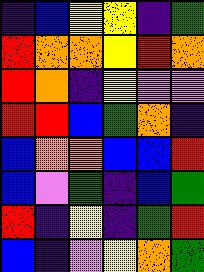[["indigo", "blue", "yellow", "yellow", "indigo", "green"], ["red", "orange", "orange", "yellow", "red", "orange"], ["red", "orange", "indigo", "yellow", "violet", "violet"], ["red", "red", "blue", "green", "orange", "indigo"], ["blue", "orange", "orange", "blue", "blue", "red"], ["blue", "violet", "green", "indigo", "blue", "green"], ["red", "indigo", "yellow", "indigo", "green", "red"], ["blue", "indigo", "violet", "yellow", "orange", "green"]]